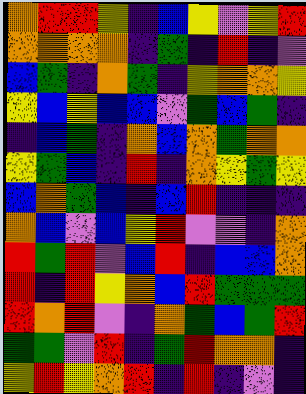[["orange", "red", "red", "yellow", "indigo", "blue", "yellow", "violet", "yellow", "red"], ["orange", "orange", "orange", "orange", "indigo", "green", "indigo", "red", "indigo", "violet"], ["blue", "green", "indigo", "orange", "green", "indigo", "yellow", "orange", "orange", "yellow"], ["yellow", "blue", "yellow", "blue", "blue", "violet", "green", "blue", "green", "indigo"], ["indigo", "blue", "green", "indigo", "orange", "blue", "orange", "green", "orange", "orange"], ["yellow", "green", "blue", "indigo", "red", "indigo", "orange", "yellow", "green", "yellow"], ["blue", "orange", "green", "blue", "indigo", "blue", "red", "indigo", "indigo", "indigo"], ["orange", "blue", "violet", "blue", "yellow", "red", "violet", "violet", "indigo", "orange"], ["red", "green", "red", "violet", "blue", "red", "indigo", "blue", "blue", "orange"], ["red", "indigo", "red", "yellow", "orange", "blue", "red", "green", "green", "green"], ["red", "orange", "red", "violet", "indigo", "orange", "green", "blue", "green", "red"], ["green", "green", "violet", "red", "indigo", "green", "red", "orange", "orange", "indigo"], ["yellow", "red", "yellow", "orange", "red", "indigo", "red", "indigo", "violet", "indigo"]]